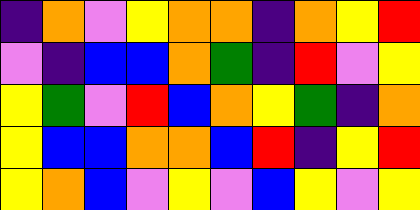[["indigo", "orange", "violet", "yellow", "orange", "orange", "indigo", "orange", "yellow", "red"], ["violet", "indigo", "blue", "blue", "orange", "green", "indigo", "red", "violet", "yellow"], ["yellow", "green", "violet", "red", "blue", "orange", "yellow", "green", "indigo", "orange"], ["yellow", "blue", "blue", "orange", "orange", "blue", "red", "indigo", "yellow", "red"], ["yellow", "orange", "blue", "violet", "yellow", "violet", "blue", "yellow", "violet", "yellow"]]